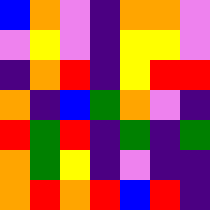[["blue", "orange", "violet", "indigo", "orange", "orange", "violet"], ["violet", "yellow", "violet", "indigo", "yellow", "yellow", "violet"], ["indigo", "orange", "red", "indigo", "yellow", "red", "red"], ["orange", "indigo", "blue", "green", "orange", "violet", "indigo"], ["red", "green", "red", "indigo", "green", "indigo", "green"], ["orange", "green", "yellow", "indigo", "violet", "indigo", "indigo"], ["orange", "red", "orange", "red", "blue", "red", "indigo"]]